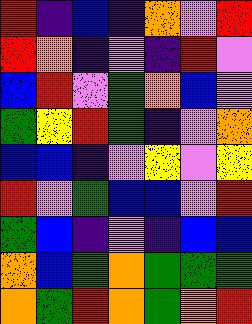[["red", "indigo", "blue", "indigo", "orange", "violet", "red"], ["red", "orange", "indigo", "violet", "indigo", "red", "violet"], ["blue", "red", "violet", "green", "orange", "blue", "violet"], ["green", "yellow", "red", "green", "indigo", "violet", "orange"], ["blue", "blue", "indigo", "violet", "yellow", "violet", "yellow"], ["red", "violet", "green", "blue", "blue", "violet", "red"], ["green", "blue", "indigo", "violet", "indigo", "blue", "blue"], ["orange", "blue", "green", "orange", "green", "green", "green"], ["orange", "green", "red", "orange", "green", "orange", "red"]]